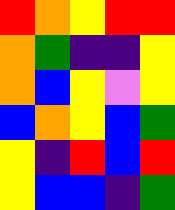[["red", "orange", "yellow", "red", "red"], ["orange", "green", "indigo", "indigo", "yellow"], ["orange", "blue", "yellow", "violet", "yellow"], ["blue", "orange", "yellow", "blue", "green"], ["yellow", "indigo", "red", "blue", "red"], ["yellow", "blue", "blue", "indigo", "green"]]